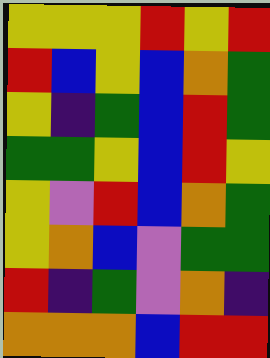[["yellow", "yellow", "yellow", "red", "yellow", "red"], ["red", "blue", "yellow", "blue", "orange", "green"], ["yellow", "indigo", "green", "blue", "red", "green"], ["green", "green", "yellow", "blue", "red", "yellow"], ["yellow", "violet", "red", "blue", "orange", "green"], ["yellow", "orange", "blue", "violet", "green", "green"], ["red", "indigo", "green", "violet", "orange", "indigo"], ["orange", "orange", "orange", "blue", "red", "red"]]